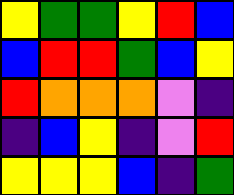[["yellow", "green", "green", "yellow", "red", "blue"], ["blue", "red", "red", "green", "blue", "yellow"], ["red", "orange", "orange", "orange", "violet", "indigo"], ["indigo", "blue", "yellow", "indigo", "violet", "red"], ["yellow", "yellow", "yellow", "blue", "indigo", "green"]]